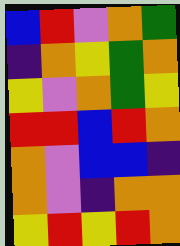[["blue", "red", "violet", "orange", "green"], ["indigo", "orange", "yellow", "green", "orange"], ["yellow", "violet", "orange", "green", "yellow"], ["red", "red", "blue", "red", "orange"], ["orange", "violet", "blue", "blue", "indigo"], ["orange", "violet", "indigo", "orange", "orange"], ["yellow", "red", "yellow", "red", "orange"]]